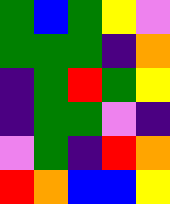[["green", "blue", "green", "yellow", "violet"], ["green", "green", "green", "indigo", "orange"], ["indigo", "green", "red", "green", "yellow"], ["indigo", "green", "green", "violet", "indigo"], ["violet", "green", "indigo", "red", "orange"], ["red", "orange", "blue", "blue", "yellow"]]